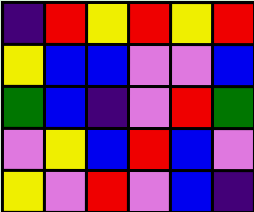[["indigo", "red", "yellow", "red", "yellow", "red"], ["yellow", "blue", "blue", "violet", "violet", "blue"], ["green", "blue", "indigo", "violet", "red", "green"], ["violet", "yellow", "blue", "red", "blue", "violet"], ["yellow", "violet", "red", "violet", "blue", "indigo"]]